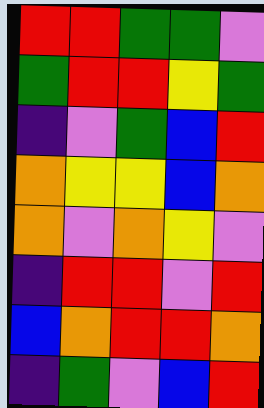[["red", "red", "green", "green", "violet"], ["green", "red", "red", "yellow", "green"], ["indigo", "violet", "green", "blue", "red"], ["orange", "yellow", "yellow", "blue", "orange"], ["orange", "violet", "orange", "yellow", "violet"], ["indigo", "red", "red", "violet", "red"], ["blue", "orange", "red", "red", "orange"], ["indigo", "green", "violet", "blue", "red"]]